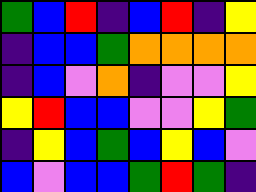[["green", "blue", "red", "indigo", "blue", "red", "indigo", "yellow"], ["indigo", "blue", "blue", "green", "orange", "orange", "orange", "orange"], ["indigo", "blue", "violet", "orange", "indigo", "violet", "violet", "yellow"], ["yellow", "red", "blue", "blue", "violet", "violet", "yellow", "green"], ["indigo", "yellow", "blue", "green", "blue", "yellow", "blue", "violet"], ["blue", "violet", "blue", "blue", "green", "red", "green", "indigo"]]